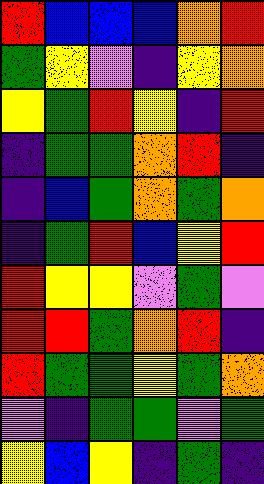[["red", "blue", "blue", "blue", "orange", "red"], ["green", "yellow", "violet", "indigo", "yellow", "orange"], ["yellow", "green", "red", "yellow", "indigo", "red"], ["indigo", "green", "green", "orange", "red", "indigo"], ["indigo", "blue", "green", "orange", "green", "orange"], ["indigo", "green", "red", "blue", "yellow", "red"], ["red", "yellow", "yellow", "violet", "green", "violet"], ["red", "red", "green", "orange", "red", "indigo"], ["red", "green", "green", "yellow", "green", "orange"], ["violet", "indigo", "green", "green", "violet", "green"], ["yellow", "blue", "yellow", "indigo", "green", "indigo"]]